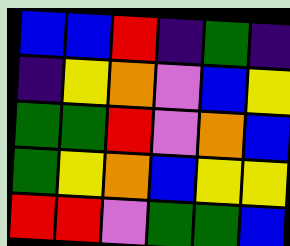[["blue", "blue", "red", "indigo", "green", "indigo"], ["indigo", "yellow", "orange", "violet", "blue", "yellow"], ["green", "green", "red", "violet", "orange", "blue"], ["green", "yellow", "orange", "blue", "yellow", "yellow"], ["red", "red", "violet", "green", "green", "blue"]]